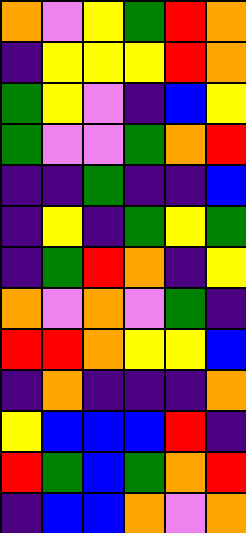[["orange", "violet", "yellow", "green", "red", "orange"], ["indigo", "yellow", "yellow", "yellow", "red", "orange"], ["green", "yellow", "violet", "indigo", "blue", "yellow"], ["green", "violet", "violet", "green", "orange", "red"], ["indigo", "indigo", "green", "indigo", "indigo", "blue"], ["indigo", "yellow", "indigo", "green", "yellow", "green"], ["indigo", "green", "red", "orange", "indigo", "yellow"], ["orange", "violet", "orange", "violet", "green", "indigo"], ["red", "red", "orange", "yellow", "yellow", "blue"], ["indigo", "orange", "indigo", "indigo", "indigo", "orange"], ["yellow", "blue", "blue", "blue", "red", "indigo"], ["red", "green", "blue", "green", "orange", "red"], ["indigo", "blue", "blue", "orange", "violet", "orange"]]